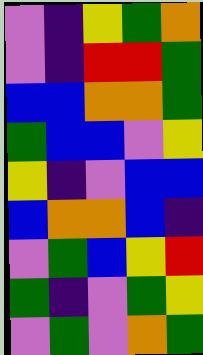[["violet", "indigo", "yellow", "green", "orange"], ["violet", "indigo", "red", "red", "green"], ["blue", "blue", "orange", "orange", "green"], ["green", "blue", "blue", "violet", "yellow"], ["yellow", "indigo", "violet", "blue", "blue"], ["blue", "orange", "orange", "blue", "indigo"], ["violet", "green", "blue", "yellow", "red"], ["green", "indigo", "violet", "green", "yellow"], ["violet", "green", "violet", "orange", "green"]]